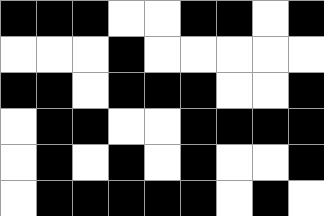[["black", "black", "black", "white", "white", "black", "black", "white", "black"], ["white", "white", "white", "black", "white", "white", "white", "white", "white"], ["black", "black", "white", "black", "black", "black", "white", "white", "black"], ["white", "black", "black", "white", "white", "black", "black", "black", "black"], ["white", "black", "white", "black", "white", "black", "white", "white", "black"], ["white", "black", "black", "black", "black", "black", "white", "black", "white"]]